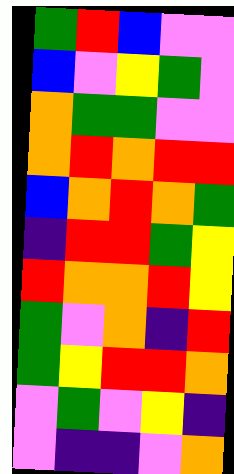[["green", "red", "blue", "violet", "violet"], ["blue", "violet", "yellow", "green", "violet"], ["orange", "green", "green", "violet", "violet"], ["orange", "red", "orange", "red", "red"], ["blue", "orange", "red", "orange", "green"], ["indigo", "red", "red", "green", "yellow"], ["red", "orange", "orange", "red", "yellow"], ["green", "violet", "orange", "indigo", "red"], ["green", "yellow", "red", "red", "orange"], ["violet", "green", "violet", "yellow", "indigo"], ["violet", "indigo", "indigo", "violet", "orange"]]